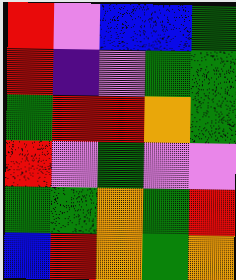[["red", "violet", "blue", "blue", "green"], ["red", "indigo", "violet", "green", "green"], ["green", "red", "red", "orange", "green"], ["red", "violet", "green", "violet", "violet"], ["green", "green", "orange", "green", "red"], ["blue", "red", "orange", "green", "orange"]]